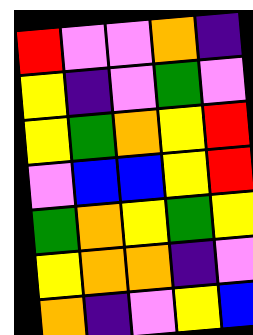[["red", "violet", "violet", "orange", "indigo"], ["yellow", "indigo", "violet", "green", "violet"], ["yellow", "green", "orange", "yellow", "red"], ["violet", "blue", "blue", "yellow", "red"], ["green", "orange", "yellow", "green", "yellow"], ["yellow", "orange", "orange", "indigo", "violet"], ["orange", "indigo", "violet", "yellow", "blue"]]